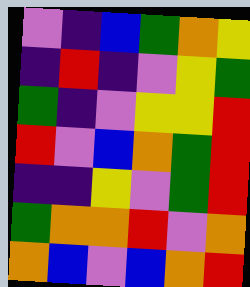[["violet", "indigo", "blue", "green", "orange", "yellow"], ["indigo", "red", "indigo", "violet", "yellow", "green"], ["green", "indigo", "violet", "yellow", "yellow", "red"], ["red", "violet", "blue", "orange", "green", "red"], ["indigo", "indigo", "yellow", "violet", "green", "red"], ["green", "orange", "orange", "red", "violet", "orange"], ["orange", "blue", "violet", "blue", "orange", "red"]]